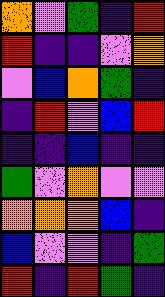[["orange", "violet", "green", "indigo", "red"], ["red", "indigo", "indigo", "violet", "orange"], ["violet", "blue", "orange", "green", "indigo"], ["indigo", "red", "violet", "blue", "red"], ["indigo", "indigo", "blue", "indigo", "indigo"], ["green", "violet", "orange", "violet", "violet"], ["orange", "orange", "orange", "blue", "indigo"], ["blue", "violet", "violet", "indigo", "green"], ["red", "indigo", "red", "green", "indigo"]]